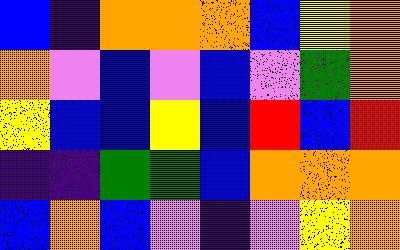[["blue", "indigo", "orange", "orange", "orange", "blue", "yellow", "orange"], ["orange", "violet", "blue", "violet", "blue", "violet", "green", "orange"], ["yellow", "blue", "blue", "yellow", "blue", "red", "blue", "red"], ["indigo", "indigo", "green", "green", "blue", "orange", "orange", "orange"], ["blue", "orange", "blue", "violet", "indigo", "violet", "yellow", "orange"]]